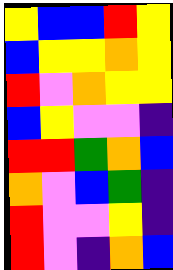[["yellow", "blue", "blue", "red", "yellow"], ["blue", "yellow", "yellow", "orange", "yellow"], ["red", "violet", "orange", "yellow", "yellow"], ["blue", "yellow", "violet", "violet", "indigo"], ["red", "red", "green", "orange", "blue"], ["orange", "violet", "blue", "green", "indigo"], ["red", "violet", "violet", "yellow", "indigo"], ["red", "violet", "indigo", "orange", "blue"]]